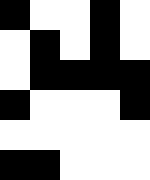[["black", "white", "white", "black", "white"], ["white", "black", "white", "black", "white"], ["white", "black", "black", "black", "black"], ["black", "white", "white", "white", "black"], ["white", "white", "white", "white", "white"], ["black", "black", "white", "white", "white"]]